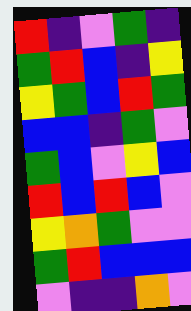[["red", "indigo", "violet", "green", "indigo"], ["green", "red", "blue", "indigo", "yellow"], ["yellow", "green", "blue", "red", "green"], ["blue", "blue", "indigo", "green", "violet"], ["green", "blue", "violet", "yellow", "blue"], ["red", "blue", "red", "blue", "violet"], ["yellow", "orange", "green", "violet", "violet"], ["green", "red", "blue", "blue", "blue"], ["violet", "indigo", "indigo", "orange", "violet"]]